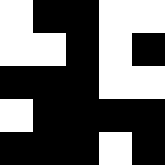[["white", "black", "black", "white", "white"], ["white", "white", "black", "white", "black"], ["black", "black", "black", "white", "white"], ["white", "black", "black", "black", "black"], ["black", "black", "black", "white", "black"]]